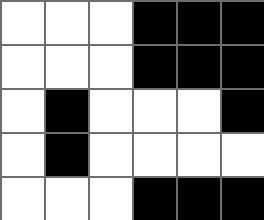[["white", "white", "white", "black", "black", "black"], ["white", "white", "white", "black", "black", "black"], ["white", "black", "white", "white", "white", "black"], ["white", "black", "white", "white", "white", "white"], ["white", "white", "white", "black", "black", "black"]]